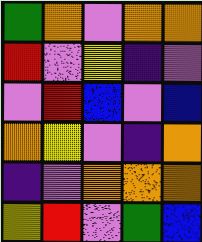[["green", "orange", "violet", "orange", "orange"], ["red", "violet", "yellow", "indigo", "violet"], ["violet", "red", "blue", "violet", "blue"], ["orange", "yellow", "violet", "indigo", "orange"], ["indigo", "violet", "orange", "orange", "orange"], ["yellow", "red", "violet", "green", "blue"]]